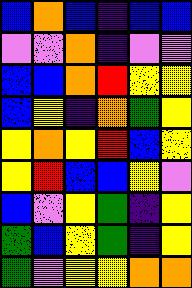[["blue", "orange", "blue", "indigo", "blue", "blue"], ["violet", "violet", "orange", "indigo", "violet", "violet"], ["blue", "blue", "orange", "red", "yellow", "yellow"], ["blue", "yellow", "indigo", "orange", "green", "yellow"], ["yellow", "orange", "yellow", "red", "blue", "yellow"], ["yellow", "red", "blue", "blue", "yellow", "violet"], ["blue", "violet", "yellow", "green", "indigo", "yellow"], ["green", "blue", "yellow", "green", "indigo", "yellow"], ["green", "violet", "yellow", "yellow", "orange", "orange"]]